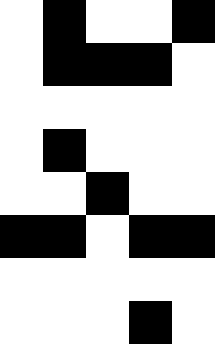[["white", "black", "white", "white", "black"], ["white", "black", "black", "black", "white"], ["white", "white", "white", "white", "white"], ["white", "black", "white", "white", "white"], ["white", "white", "black", "white", "white"], ["black", "black", "white", "black", "black"], ["white", "white", "white", "white", "white"], ["white", "white", "white", "black", "white"]]